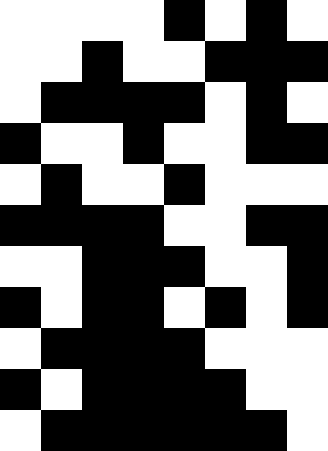[["white", "white", "white", "white", "black", "white", "black", "white"], ["white", "white", "black", "white", "white", "black", "black", "black"], ["white", "black", "black", "black", "black", "white", "black", "white"], ["black", "white", "white", "black", "white", "white", "black", "black"], ["white", "black", "white", "white", "black", "white", "white", "white"], ["black", "black", "black", "black", "white", "white", "black", "black"], ["white", "white", "black", "black", "black", "white", "white", "black"], ["black", "white", "black", "black", "white", "black", "white", "black"], ["white", "black", "black", "black", "black", "white", "white", "white"], ["black", "white", "black", "black", "black", "black", "white", "white"], ["white", "black", "black", "black", "black", "black", "black", "white"]]